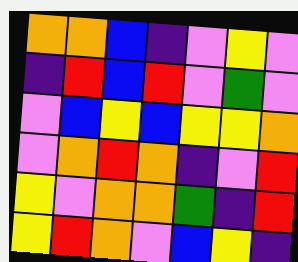[["orange", "orange", "blue", "indigo", "violet", "yellow", "violet"], ["indigo", "red", "blue", "red", "violet", "green", "violet"], ["violet", "blue", "yellow", "blue", "yellow", "yellow", "orange"], ["violet", "orange", "red", "orange", "indigo", "violet", "red"], ["yellow", "violet", "orange", "orange", "green", "indigo", "red"], ["yellow", "red", "orange", "violet", "blue", "yellow", "indigo"]]